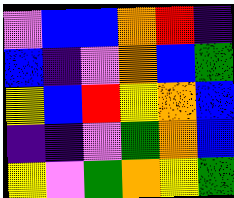[["violet", "blue", "blue", "orange", "red", "indigo"], ["blue", "indigo", "violet", "orange", "blue", "green"], ["yellow", "blue", "red", "yellow", "orange", "blue"], ["indigo", "indigo", "violet", "green", "orange", "blue"], ["yellow", "violet", "green", "orange", "yellow", "green"]]